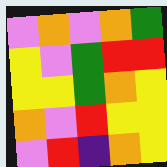[["violet", "orange", "violet", "orange", "green"], ["yellow", "violet", "green", "red", "red"], ["yellow", "yellow", "green", "orange", "yellow"], ["orange", "violet", "red", "yellow", "yellow"], ["violet", "red", "indigo", "orange", "yellow"]]